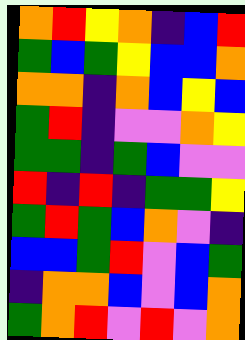[["orange", "red", "yellow", "orange", "indigo", "blue", "red"], ["green", "blue", "green", "yellow", "blue", "blue", "orange"], ["orange", "orange", "indigo", "orange", "blue", "yellow", "blue"], ["green", "red", "indigo", "violet", "violet", "orange", "yellow"], ["green", "green", "indigo", "green", "blue", "violet", "violet"], ["red", "indigo", "red", "indigo", "green", "green", "yellow"], ["green", "red", "green", "blue", "orange", "violet", "indigo"], ["blue", "blue", "green", "red", "violet", "blue", "green"], ["indigo", "orange", "orange", "blue", "violet", "blue", "orange"], ["green", "orange", "red", "violet", "red", "violet", "orange"]]